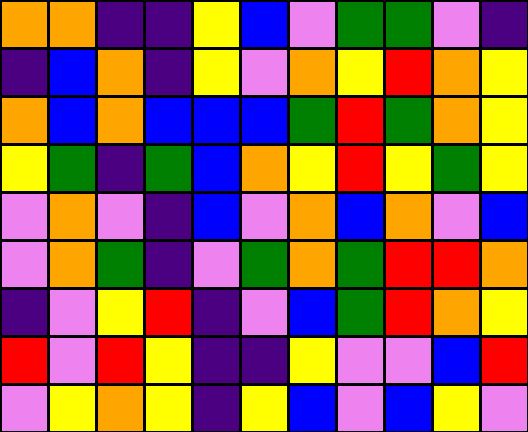[["orange", "orange", "indigo", "indigo", "yellow", "blue", "violet", "green", "green", "violet", "indigo"], ["indigo", "blue", "orange", "indigo", "yellow", "violet", "orange", "yellow", "red", "orange", "yellow"], ["orange", "blue", "orange", "blue", "blue", "blue", "green", "red", "green", "orange", "yellow"], ["yellow", "green", "indigo", "green", "blue", "orange", "yellow", "red", "yellow", "green", "yellow"], ["violet", "orange", "violet", "indigo", "blue", "violet", "orange", "blue", "orange", "violet", "blue"], ["violet", "orange", "green", "indigo", "violet", "green", "orange", "green", "red", "red", "orange"], ["indigo", "violet", "yellow", "red", "indigo", "violet", "blue", "green", "red", "orange", "yellow"], ["red", "violet", "red", "yellow", "indigo", "indigo", "yellow", "violet", "violet", "blue", "red"], ["violet", "yellow", "orange", "yellow", "indigo", "yellow", "blue", "violet", "blue", "yellow", "violet"]]